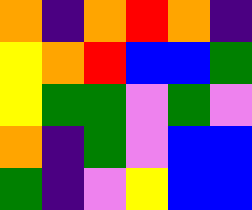[["orange", "indigo", "orange", "red", "orange", "indigo"], ["yellow", "orange", "red", "blue", "blue", "green"], ["yellow", "green", "green", "violet", "green", "violet"], ["orange", "indigo", "green", "violet", "blue", "blue"], ["green", "indigo", "violet", "yellow", "blue", "blue"]]